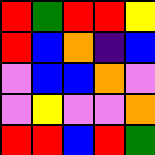[["red", "green", "red", "red", "yellow"], ["red", "blue", "orange", "indigo", "blue"], ["violet", "blue", "blue", "orange", "violet"], ["violet", "yellow", "violet", "violet", "orange"], ["red", "red", "blue", "red", "green"]]